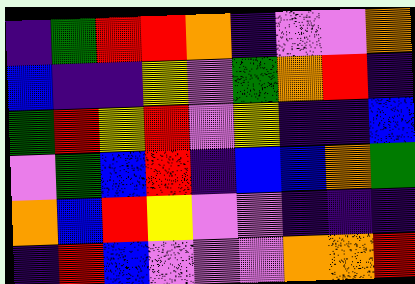[["indigo", "green", "red", "red", "orange", "indigo", "violet", "violet", "orange"], ["blue", "indigo", "indigo", "yellow", "violet", "green", "orange", "red", "indigo"], ["green", "red", "yellow", "red", "violet", "yellow", "indigo", "indigo", "blue"], ["violet", "green", "blue", "red", "indigo", "blue", "blue", "orange", "green"], ["orange", "blue", "red", "yellow", "violet", "violet", "indigo", "indigo", "indigo"], ["indigo", "red", "blue", "violet", "violet", "violet", "orange", "orange", "red"]]